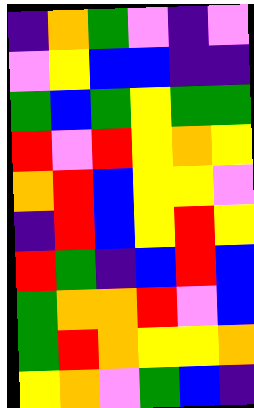[["indigo", "orange", "green", "violet", "indigo", "violet"], ["violet", "yellow", "blue", "blue", "indigo", "indigo"], ["green", "blue", "green", "yellow", "green", "green"], ["red", "violet", "red", "yellow", "orange", "yellow"], ["orange", "red", "blue", "yellow", "yellow", "violet"], ["indigo", "red", "blue", "yellow", "red", "yellow"], ["red", "green", "indigo", "blue", "red", "blue"], ["green", "orange", "orange", "red", "violet", "blue"], ["green", "red", "orange", "yellow", "yellow", "orange"], ["yellow", "orange", "violet", "green", "blue", "indigo"]]